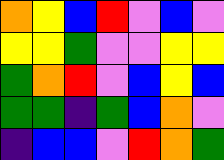[["orange", "yellow", "blue", "red", "violet", "blue", "violet"], ["yellow", "yellow", "green", "violet", "violet", "yellow", "yellow"], ["green", "orange", "red", "violet", "blue", "yellow", "blue"], ["green", "green", "indigo", "green", "blue", "orange", "violet"], ["indigo", "blue", "blue", "violet", "red", "orange", "green"]]